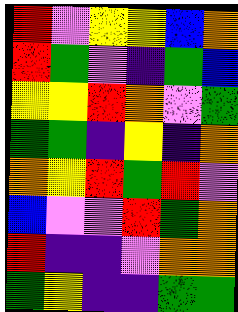[["red", "violet", "yellow", "yellow", "blue", "orange"], ["red", "green", "violet", "indigo", "green", "blue"], ["yellow", "yellow", "red", "orange", "violet", "green"], ["green", "green", "indigo", "yellow", "indigo", "orange"], ["orange", "yellow", "red", "green", "red", "violet"], ["blue", "violet", "violet", "red", "green", "orange"], ["red", "indigo", "indigo", "violet", "orange", "orange"], ["green", "yellow", "indigo", "indigo", "green", "green"]]